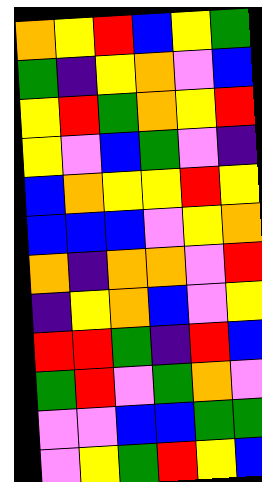[["orange", "yellow", "red", "blue", "yellow", "green"], ["green", "indigo", "yellow", "orange", "violet", "blue"], ["yellow", "red", "green", "orange", "yellow", "red"], ["yellow", "violet", "blue", "green", "violet", "indigo"], ["blue", "orange", "yellow", "yellow", "red", "yellow"], ["blue", "blue", "blue", "violet", "yellow", "orange"], ["orange", "indigo", "orange", "orange", "violet", "red"], ["indigo", "yellow", "orange", "blue", "violet", "yellow"], ["red", "red", "green", "indigo", "red", "blue"], ["green", "red", "violet", "green", "orange", "violet"], ["violet", "violet", "blue", "blue", "green", "green"], ["violet", "yellow", "green", "red", "yellow", "blue"]]